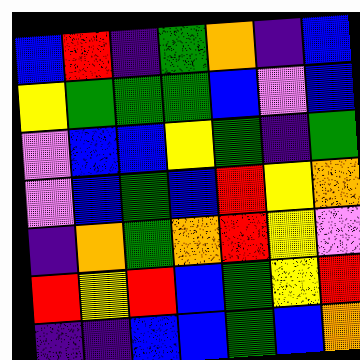[["blue", "red", "indigo", "green", "orange", "indigo", "blue"], ["yellow", "green", "green", "green", "blue", "violet", "blue"], ["violet", "blue", "blue", "yellow", "green", "indigo", "green"], ["violet", "blue", "green", "blue", "red", "yellow", "orange"], ["indigo", "orange", "green", "orange", "red", "yellow", "violet"], ["red", "yellow", "red", "blue", "green", "yellow", "red"], ["indigo", "indigo", "blue", "blue", "green", "blue", "orange"]]